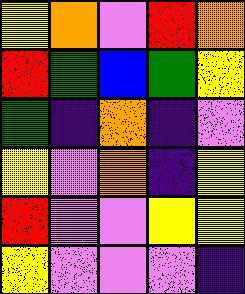[["yellow", "orange", "violet", "red", "orange"], ["red", "green", "blue", "green", "yellow"], ["green", "indigo", "orange", "indigo", "violet"], ["yellow", "violet", "orange", "indigo", "yellow"], ["red", "violet", "violet", "yellow", "yellow"], ["yellow", "violet", "violet", "violet", "indigo"]]